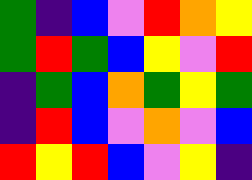[["green", "indigo", "blue", "violet", "red", "orange", "yellow"], ["green", "red", "green", "blue", "yellow", "violet", "red"], ["indigo", "green", "blue", "orange", "green", "yellow", "green"], ["indigo", "red", "blue", "violet", "orange", "violet", "blue"], ["red", "yellow", "red", "blue", "violet", "yellow", "indigo"]]